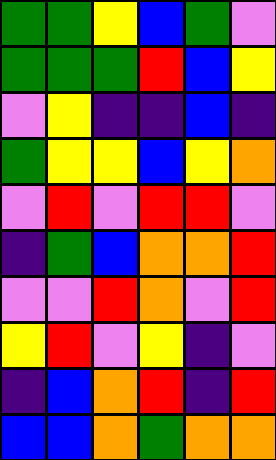[["green", "green", "yellow", "blue", "green", "violet"], ["green", "green", "green", "red", "blue", "yellow"], ["violet", "yellow", "indigo", "indigo", "blue", "indigo"], ["green", "yellow", "yellow", "blue", "yellow", "orange"], ["violet", "red", "violet", "red", "red", "violet"], ["indigo", "green", "blue", "orange", "orange", "red"], ["violet", "violet", "red", "orange", "violet", "red"], ["yellow", "red", "violet", "yellow", "indigo", "violet"], ["indigo", "blue", "orange", "red", "indigo", "red"], ["blue", "blue", "orange", "green", "orange", "orange"]]